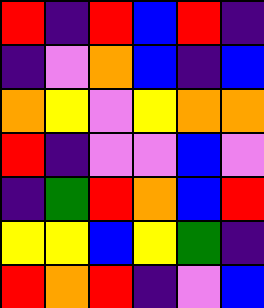[["red", "indigo", "red", "blue", "red", "indigo"], ["indigo", "violet", "orange", "blue", "indigo", "blue"], ["orange", "yellow", "violet", "yellow", "orange", "orange"], ["red", "indigo", "violet", "violet", "blue", "violet"], ["indigo", "green", "red", "orange", "blue", "red"], ["yellow", "yellow", "blue", "yellow", "green", "indigo"], ["red", "orange", "red", "indigo", "violet", "blue"]]